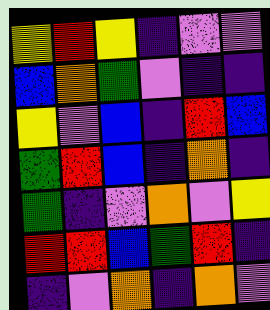[["yellow", "red", "yellow", "indigo", "violet", "violet"], ["blue", "orange", "green", "violet", "indigo", "indigo"], ["yellow", "violet", "blue", "indigo", "red", "blue"], ["green", "red", "blue", "indigo", "orange", "indigo"], ["green", "indigo", "violet", "orange", "violet", "yellow"], ["red", "red", "blue", "green", "red", "indigo"], ["indigo", "violet", "orange", "indigo", "orange", "violet"]]